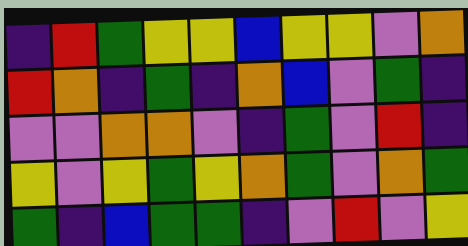[["indigo", "red", "green", "yellow", "yellow", "blue", "yellow", "yellow", "violet", "orange"], ["red", "orange", "indigo", "green", "indigo", "orange", "blue", "violet", "green", "indigo"], ["violet", "violet", "orange", "orange", "violet", "indigo", "green", "violet", "red", "indigo"], ["yellow", "violet", "yellow", "green", "yellow", "orange", "green", "violet", "orange", "green"], ["green", "indigo", "blue", "green", "green", "indigo", "violet", "red", "violet", "yellow"]]